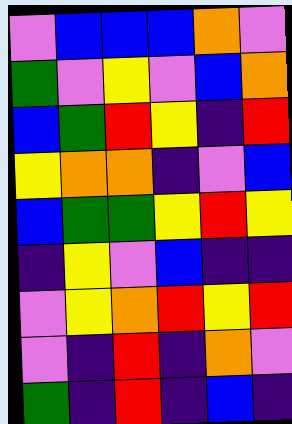[["violet", "blue", "blue", "blue", "orange", "violet"], ["green", "violet", "yellow", "violet", "blue", "orange"], ["blue", "green", "red", "yellow", "indigo", "red"], ["yellow", "orange", "orange", "indigo", "violet", "blue"], ["blue", "green", "green", "yellow", "red", "yellow"], ["indigo", "yellow", "violet", "blue", "indigo", "indigo"], ["violet", "yellow", "orange", "red", "yellow", "red"], ["violet", "indigo", "red", "indigo", "orange", "violet"], ["green", "indigo", "red", "indigo", "blue", "indigo"]]